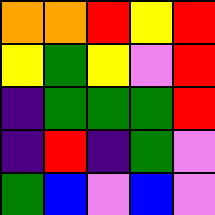[["orange", "orange", "red", "yellow", "red"], ["yellow", "green", "yellow", "violet", "red"], ["indigo", "green", "green", "green", "red"], ["indigo", "red", "indigo", "green", "violet"], ["green", "blue", "violet", "blue", "violet"]]